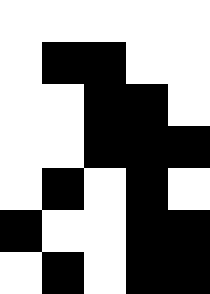[["white", "white", "white", "white", "white"], ["white", "black", "black", "white", "white"], ["white", "white", "black", "black", "white"], ["white", "white", "black", "black", "black"], ["white", "black", "white", "black", "white"], ["black", "white", "white", "black", "black"], ["white", "black", "white", "black", "black"]]